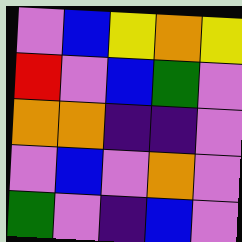[["violet", "blue", "yellow", "orange", "yellow"], ["red", "violet", "blue", "green", "violet"], ["orange", "orange", "indigo", "indigo", "violet"], ["violet", "blue", "violet", "orange", "violet"], ["green", "violet", "indigo", "blue", "violet"]]